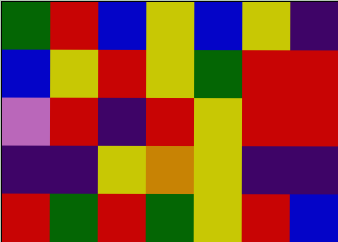[["green", "red", "blue", "yellow", "blue", "yellow", "indigo"], ["blue", "yellow", "red", "yellow", "green", "red", "red"], ["violet", "red", "indigo", "red", "yellow", "red", "red"], ["indigo", "indigo", "yellow", "orange", "yellow", "indigo", "indigo"], ["red", "green", "red", "green", "yellow", "red", "blue"]]